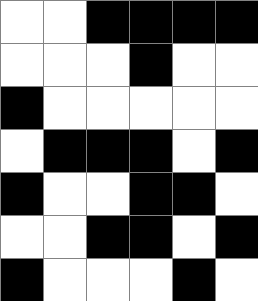[["white", "white", "black", "black", "black", "black"], ["white", "white", "white", "black", "white", "white"], ["black", "white", "white", "white", "white", "white"], ["white", "black", "black", "black", "white", "black"], ["black", "white", "white", "black", "black", "white"], ["white", "white", "black", "black", "white", "black"], ["black", "white", "white", "white", "black", "white"]]